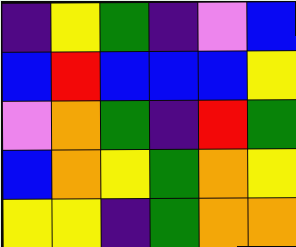[["indigo", "yellow", "green", "indigo", "violet", "blue"], ["blue", "red", "blue", "blue", "blue", "yellow"], ["violet", "orange", "green", "indigo", "red", "green"], ["blue", "orange", "yellow", "green", "orange", "yellow"], ["yellow", "yellow", "indigo", "green", "orange", "orange"]]